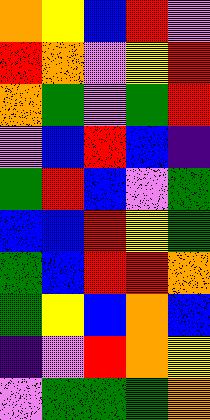[["orange", "yellow", "blue", "red", "violet"], ["red", "orange", "violet", "yellow", "red"], ["orange", "green", "violet", "green", "red"], ["violet", "blue", "red", "blue", "indigo"], ["green", "red", "blue", "violet", "green"], ["blue", "blue", "red", "yellow", "green"], ["green", "blue", "red", "red", "orange"], ["green", "yellow", "blue", "orange", "blue"], ["indigo", "violet", "red", "orange", "yellow"], ["violet", "green", "green", "green", "orange"]]